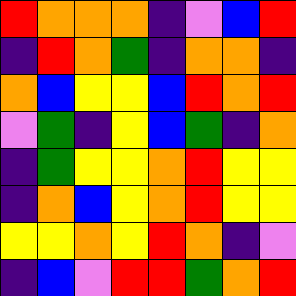[["red", "orange", "orange", "orange", "indigo", "violet", "blue", "red"], ["indigo", "red", "orange", "green", "indigo", "orange", "orange", "indigo"], ["orange", "blue", "yellow", "yellow", "blue", "red", "orange", "red"], ["violet", "green", "indigo", "yellow", "blue", "green", "indigo", "orange"], ["indigo", "green", "yellow", "yellow", "orange", "red", "yellow", "yellow"], ["indigo", "orange", "blue", "yellow", "orange", "red", "yellow", "yellow"], ["yellow", "yellow", "orange", "yellow", "red", "orange", "indigo", "violet"], ["indigo", "blue", "violet", "red", "red", "green", "orange", "red"]]